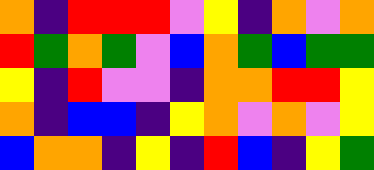[["orange", "indigo", "red", "red", "red", "violet", "yellow", "indigo", "orange", "violet", "orange"], ["red", "green", "orange", "green", "violet", "blue", "orange", "green", "blue", "green", "green"], ["yellow", "indigo", "red", "violet", "violet", "indigo", "orange", "orange", "red", "red", "yellow"], ["orange", "indigo", "blue", "blue", "indigo", "yellow", "orange", "violet", "orange", "violet", "yellow"], ["blue", "orange", "orange", "indigo", "yellow", "indigo", "red", "blue", "indigo", "yellow", "green"]]